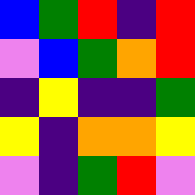[["blue", "green", "red", "indigo", "red"], ["violet", "blue", "green", "orange", "red"], ["indigo", "yellow", "indigo", "indigo", "green"], ["yellow", "indigo", "orange", "orange", "yellow"], ["violet", "indigo", "green", "red", "violet"]]